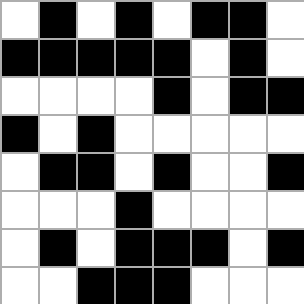[["white", "black", "white", "black", "white", "black", "black", "white"], ["black", "black", "black", "black", "black", "white", "black", "white"], ["white", "white", "white", "white", "black", "white", "black", "black"], ["black", "white", "black", "white", "white", "white", "white", "white"], ["white", "black", "black", "white", "black", "white", "white", "black"], ["white", "white", "white", "black", "white", "white", "white", "white"], ["white", "black", "white", "black", "black", "black", "white", "black"], ["white", "white", "black", "black", "black", "white", "white", "white"]]